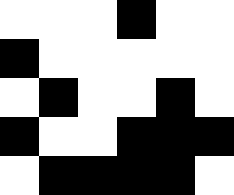[["white", "white", "white", "black", "white", "white"], ["black", "white", "white", "white", "white", "white"], ["white", "black", "white", "white", "black", "white"], ["black", "white", "white", "black", "black", "black"], ["white", "black", "black", "black", "black", "white"]]